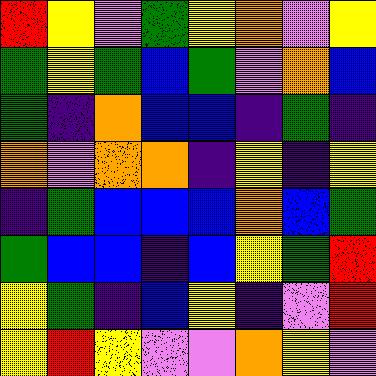[["red", "yellow", "violet", "green", "yellow", "orange", "violet", "yellow"], ["green", "yellow", "green", "blue", "green", "violet", "orange", "blue"], ["green", "indigo", "orange", "blue", "blue", "indigo", "green", "indigo"], ["orange", "violet", "orange", "orange", "indigo", "yellow", "indigo", "yellow"], ["indigo", "green", "blue", "blue", "blue", "orange", "blue", "green"], ["green", "blue", "blue", "indigo", "blue", "yellow", "green", "red"], ["yellow", "green", "indigo", "blue", "yellow", "indigo", "violet", "red"], ["yellow", "red", "yellow", "violet", "violet", "orange", "yellow", "violet"]]